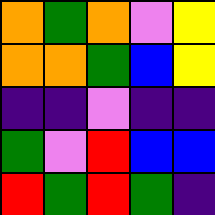[["orange", "green", "orange", "violet", "yellow"], ["orange", "orange", "green", "blue", "yellow"], ["indigo", "indigo", "violet", "indigo", "indigo"], ["green", "violet", "red", "blue", "blue"], ["red", "green", "red", "green", "indigo"]]